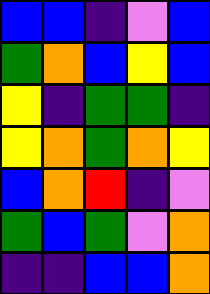[["blue", "blue", "indigo", "violet", "blue"], ["green", "orange", "blue", "yellow", "blue"], ["yellow", "indigo", "green", "green", "indigo"], ["yellow", "orange", "green", "orange", "yellow"], ["blue", "orange", "red", "indigo", "violet"], ["green", "blue", "green", "violet", "orange"], ["indigo", "indigo", "blue", "blue", "orange"]]